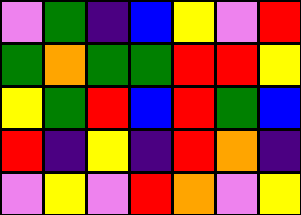[["violet", "green", "indigo", "blue", "yellow", "violet", "red"], ["green", "orange", "green", "green", "red", "red", "yellow"], ["yellow", "green", "red", "blue", "red", "green", "blue"], ["red", "indigo", "yellow", "indigo", "red", "orange", "indigo"], ["violet", "yellow", "violet", "red", "orange", "violet", "yellow"]]